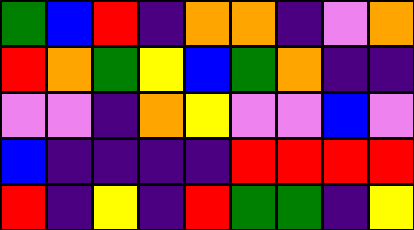[["green", "blue", "red", "indigo", "orange", "orange", "indigo", "violet", "orange"], ["red", "orange", "green", "yellow", "blue", "green", "orange", "indigo", "indigo"], ["violet", "violet", "indigo", "orange", "yellow", "violet", "violet", "blue", "violet"], ["blue", "indigo", "indigo", "indigo", "indigo", "red", "red", "red", "red"], ["red", "indigo", "yellow", "indigo", "red", "green", "green", "indigo", "yellow"]]